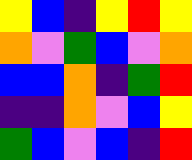[["yellow", "blue", "indigo", "yellow", "red", "yellow"], ["orange", "violet", "green", "blue", "violet", "orange"], ["blue", "blue", "orange", "indigo", "green", "red"], ["indigo", "indigo", "orange", "violet", "blue", "yellow"], ["green", "blue", "violet", "blue", "indigo", "red"]]